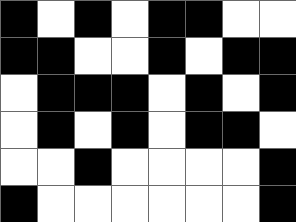[["black", "white", "black", "white", "black", "black", "white", "white"], ["black", "black", "white", "white", "black", "white", "black", "black"], ["white", "black", "black", "black", "white", "black", "white", "black"], ["white", "black", "white", "black", "white", "black", "black", "white"], ["white", "white", "black", "white", "white", "white", "white", "black"], ["black", "white", "white", "white", "white", "white", "white", "black"]]